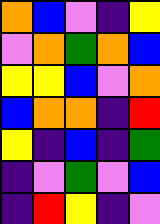[["orange", "blue", "violet", "indigo", "yellow"], ["violet", "orange", "green", "orange", "blue"], ["yellow", "yellow", "blue", "violet", "orange"], ["blue", "orange", "orange", "indigo", "red"], ["yellow", "indigo", "blue", "indigo", "green"], ["indigo", "violet", "green", "violet", "blue"], ["indigo", "red", "yellow", "indigo", "violet"]]